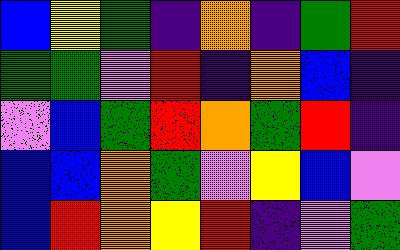[["blue", "yellow", "green", "indigo", "orange", "indigo", "green", "red"], ["green", "green", "violet", "red", "indigo", "orange", "blue", "indigo"], ["violet", "blue", "green", "red", "orange", "green", "red", "indigo"], ["blue", "blue", "orange", "green", "violet", "yellow", "blue", "violet"], ["blue", "red", "orange", "yellow", "red", "indigo", "violet", "green"]]